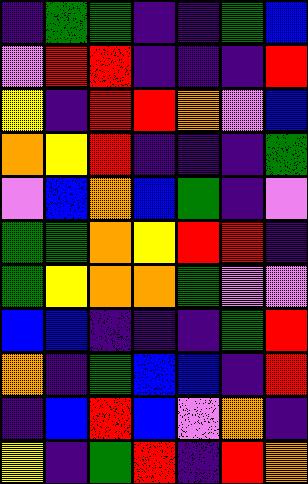[["indigo", "green", "green", "indigo", "indigo", "green", "blue"], ["violet", "red", "red", "indigo", "indigo", "indigo", "red"], ["yellow", "indigo", "red", "red", "orange", "violet", "blue"], ["orange", "yellow", "red", "indigo", "indigo", "indigo", "green"], ["violet", "blue", "orange", "blue", "green", "indigo", "violet"], ["green", "green", "orange", "yellow", "red", "red", "indigo"], ["green", "yellow", "orange", "orange", "green", "violet", "violet"], ["blue", "blue", "indigo", "indigo", "indigo", "green", "red"], ["orange", "indigo", "green", "blue", "blue", "indigo", "red"], ["indigo", "blue", "red", "blue", "violet", "orange", "indigo"], ["yellow", "indigo", "green", "red", "indigo", "red", "orange"]]